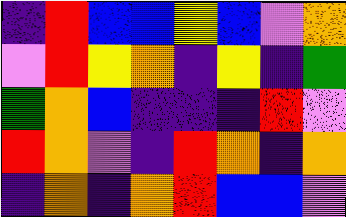[["indigo", "red", "blue", "blue", "yellow", "blue", "violet", "orange"], ["violet", "red", "yellow", "orange", "indigo", "yellow", "indigo", "green"], ["green", "orange", "blue", "indigo", "indigo", "indigo", "red", "violet"], ["red", "orange", "violet", "indigo", "red", "orange", "indigo", "orange"], ["indigo", "orange", "indigo", "orange", "red", "blue", "blue", "violet"]]